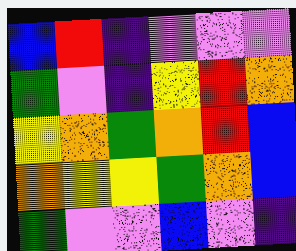[["blue", "red", "indigo", "violet", "violet", "violet"], ["green", "violet", "indigo", "yellow", "red", "orange"], ["yellow", "orange", "green", "orange", "red", "blue"], ["orange", "yellow", "yellow", "green", "orange", "blue"], ["green", "violet", "violet", "blue", "violet", "indigo"]]